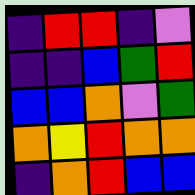[["indigo", "red", "red", "indigo", "violet"], ["indigo", "indigo", "blue", "green", "red"], ["blue", "blue", "orange", "violet", "green"], ["orange", "yellow", "red", "orange", "orange"], ["indigo", "orange", "red", "blue", "blue"]]